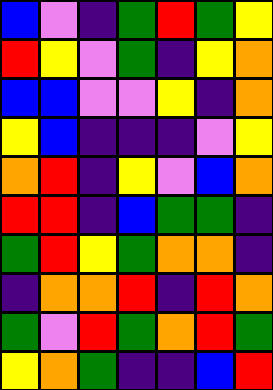[["blue", "violet", "indigo", "green", "red", "green", "yellow"], ["red", "yellow", "violet", "green", "indigo", "yellow", "orange"], ["blue", "blue", "violet", "violet", "yellow", "indigo", "orange"], ["yellow", "blue", "indigo", "indigo", "indigo", "violet", "yellow"], ["orange", "red", "indigo", "yellow", "violet", "blue", "orange"], ["red", "red", "indigo", "blue", "green", "green", "indigo"], ["green", "red", "yellow", "green", "orange", "orange", "indigo"], ["indigo", "orange", "orange", "red", "indigo", "red", "orange"], ["green", "violet", "red", "green", "orange", "red", "green"], ["yellow", "orange", "green", "indigo", "indigo", "blue", "red"]]